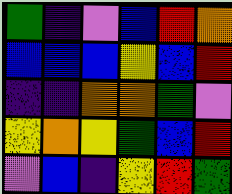[["green", "indigo", "violet", "blue", "red", "orange"], ["blue", "blue", "blue", "yellow", "blue", "red"], ["indigo", "indigo", "orange", "orange", "green", "violet"], ["yellow", "orange", "yellow", "green", "blue", "red"], ["violet", "blue", "indigo", "yellow", "red", "green"]]